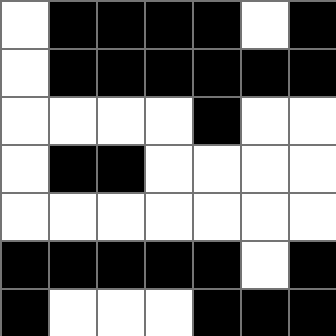[["white", "black", "black", "black", "black", "white", "black"], ["white", "black", "black", "black", "black", "black", "black"], ["white", "white", "white", "white", "black", "white", "white"], ["white", "black", "black", "white", "white", "white", "white"], ["white", "white", "white", "white", "white", "white", "white"], ["black", "black", "black", "black", "black", "white", "black"], ["black", "white", "white", "white", "black", "black", "black"]]